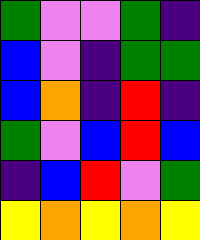[["green", "violet", "violet", "green", "indigo"], ["blue", "violet", "indigo", "green", "green"], ["blue", "orange", "indigo", "red", "indigo"], ["green", "violet", "blue", "red", "blue"], ["indigo", "blue", "red", "violet", "green"], ["yellow", "orange", "yellow", "orange", "yellow"]]